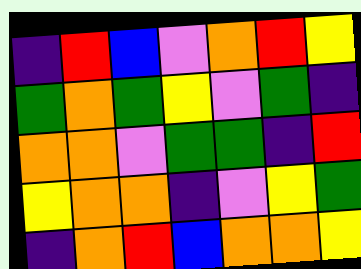[["indigo", "red", "blue", "violet", "orange", "red", "yellow"], ["green", "orange", "green", "yellow", "violet", "green", "indigo"], ["orange", "orange", "violet", "green", "green", "indigo", "red"], ["yellow", "orange", "orange", "indigo", "violet", "yellow", "green"], ["indigo", "orange", "red", "blue", "orange", "orange", "yellow"]]